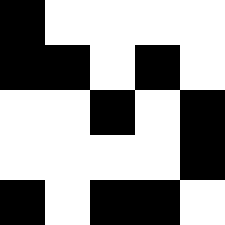[["black", "white", "white", "white", "white"], ["black", "black", "white", "black", "white"], ["white", "white", "black", "white", "black"], ["white", "white", "white", "white", "black"], ["black", "white", "black", "black", "white"]]